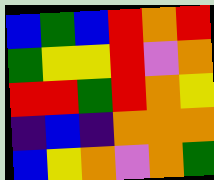[["blue", "green", "blue", "red", "orange", "red"], ["green", "yellow", "yellow", "red", "violet", "orange"], ["red", "red", "green", "red", "orange", "yellow"], ["indigo", "blue", "indigo", "orange", "orange", "orange"], ["blue", "yellow", "orange", "violet", "orange", "green"]]